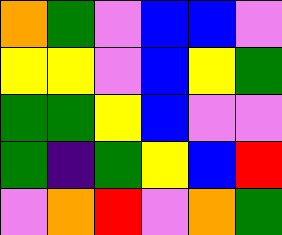[["orange", "green", "violet", "blue", "blue", "violet"], ["yellow", "yellow", "violet", "blue", "yellow", "green"], ["green", "green", "yellow", "blue", "violet", "violet"], ["green", "indigo", "green", "yellow", "blue", "red"], ["violet", "orange", "red", "violet", "orange", "green"]]